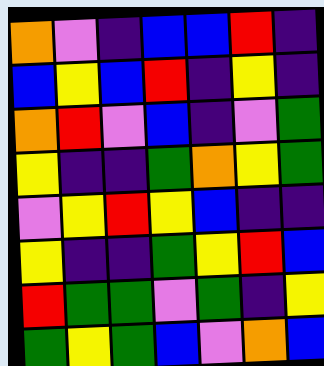[["orange", "violet", "indigo", "blue", "blue", "red", "indigo"], ["blue", "yellow", "blue", "red", "indigo", "yellow", "indigo"], ["orange", "red", "violet", "blue", "indigo", "violet", "green"], ["yellow", "indigo", "indigo", "green", "orange", "yellow", "green"], ["violet", "yellow", "red", "yellow", "blue", "indigo", "indigo"], ["yellow", "indigo", "indigo", "green", "yellow", "red", "blue"], ["red", "green", "green", "violet", "green", "indigo", "yellow"], ["green", "yellow", "green", "blue", "violet", "orange", "blue"]]